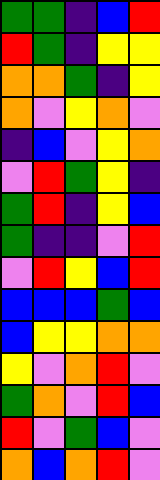[["green", "green", "indigo", "blue", "red"], ["red", "green", "indigo", "yellow", "yellow"], ["orange", "orange", "green", "indigo", "yellow"], ["orange", "violet", "yellow", "orange", "violet"], ["indigo", "blue", "violet", "yellow", "orange"], ["violet", "red", "green", "yellow", "indigo"], ["green", "red", "indigo", "yellow", "blue"], ["green", "indigo", "indigo", "violet", "red"], ["violet", "red", "yellow", "blue", "red"], ["blue", "blue", "blue", "green", "blue"], ["blue", "yellow", "yellow", "orange", "orange"], ["yellow", "violet", "orange", "red", "violet"], ["green", "orange", "violet", "red", "blue"], ["red", "violet", "green", "blue", "violet"], ["orange", "blue", "orange", "red", "violet"]]